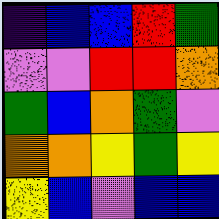[["indigo", "blue", "blue", "red", "green"], ["violet", "violet", "red", "red", "orange"], ["green", "blue", "orange", "green", "violet"], ["orange", "orange", "yellow", "green", "yellow"], ["yellow", "blue", "violet", "blue", "blue"]]